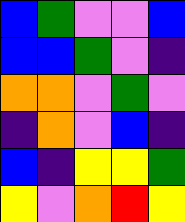[["blue", "green", "violet", "violet", "blue"], ["blue", "blue", "green", "violet", "indigo"], ["orange", "orange", "violet", "green", "violet"], ["indigo", "orange", "violet", "blue", "indigo"], ["blue", "indigo", "yellow", "yellow", "green"], ["yellow", "violet", "orange", "red", "yellow"]]